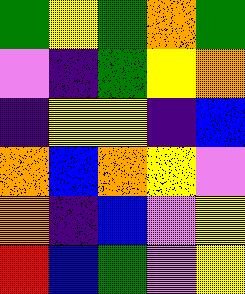[["green", "yellow", "green", "orange", "green"], ["violet", "indigo", "green", "yellow", "orange"], ["indigo", "yellow", "yellow", "indigo", "blue"], ["orange", "blue", "orange", "yellow", "violet"], ["orange", "indigo", "blue", "violet", "yellow"], ["red", "blue", "green", "violet", "yellow"]]